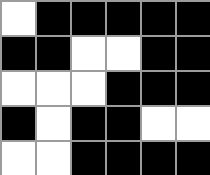[["white", "black", "black", "black", "black", "black"], ["black", "black", "white", "white", "black", "black"], ["white", "white", "white", "black", "black", "black"], ["black", "white", "black", "black", "white", "white"], ["white", "white", "black", "black", "black", "black"]]